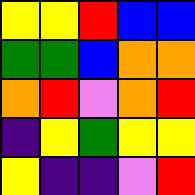[["yellow", "yellow", "red", "blue", "blue"], ["green", "green", "blue", "orange", "orange"], ["orange", "red", "violet", "orange", "red"], ["indigo", "yellow", "green", "yellow", "yellow"], ["yellow", "indigo", "indigo", "violet", "red"]]